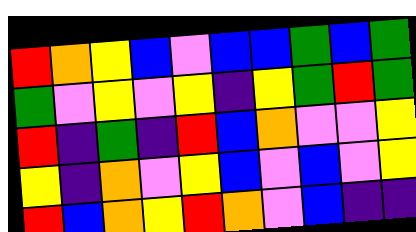[["red", "orange", "yellow", "blue", "violet", "blue", "blue", "green", "blue", "green"], ["green", "violet", "yellow", "violet", "yellow", "indigo", "yellow", "green", "red", "green"], ["red", "indigo", "green", "indigo", "red", "blue", "orange", "violet", "violet", "yellow"], ["yellow", "indigo", "orange", "violet", "yellow", "blue", "violet", "blue", "violet", "yellow"], ["red", "blue", "orange", "yellow", "red", "orange", "violet", "blue", "indigo", "indigo"]]